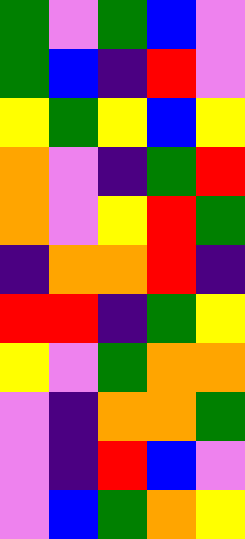[["green", "violet", "green", "blue", "violet"], ["green", "blue", "indigo", "red", "violet"], ["yellow", "green", "yellow", "blue", "yellow"], ["orange", "violet", "indigo", "green", "red"], ["orange", "violet", "yellow", "red", "green"], ["indigo", "orange", "orange", "red", "indigo"], ["red", "red", "indigo", "green", "yellow"], ["yellow", "violet", "green", "orange", "orange"], ["violet", "indigo", "orange", "orange", "green"], ["violet", "indigo", "red", "blue", "violet"], ["violet", "blue", "green", "orange", "yellow"]]